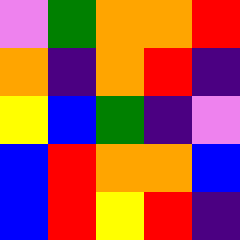[["violet", "green", "orange", "orange", "red"], ["orange", "indigo", "orange", "red", "indigo"], ["yellow", "blue", "green", "indigo", "violet"], ["blue", "red", "orange", "orange", "blue"], ["blue", "red", "yellow", "red", "indigo"]]